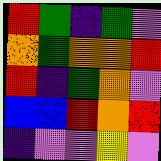[["red", "green", "indigo", "green", "violet"], ["orange", "green", "orange", "orange", "red"], ["red", "indigo", "green", "orange", "violet"], ["blue", "blue", "red", "orange", "red"], ["indigo", "violet", "violet", "yellow", "violet"]]